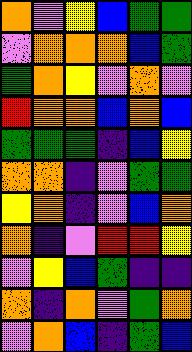[["orange", "violet", "yellow", "blue", "green", "green"], ["violet", "orange", "orange", "orange", "blue", "green"], ["green", "orange", "yellow", "violet", "orange", "violet"], ["red", "orange", "orange", "blue", "orange", "blue"], ["green", "green", "green", "indigo", "blue", "yellow"], ["orange", "orange", "indigo", "violet", "green", "green"], ["yellow", "orange", "indigo", "violet", "blue", "orange"], ["orange", "indigo", "violet", "red", "red", "yellow"], ["violet", "yellow", "blue", "green", "indigo", "indigo"], ["orange", "indigo", "orange", "violet", "green", "orange"], ["violet", "orange", "blue", "indigo", "green", "blue"]]